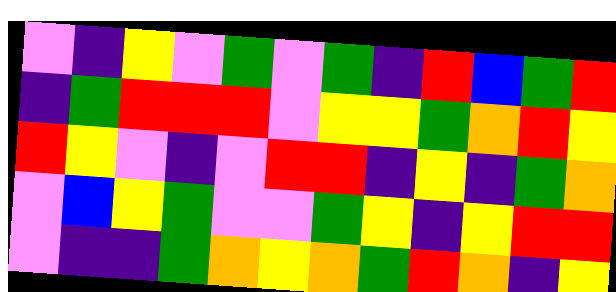[["violet", "indigo", "yellow", "violet", "green", "violet", "green", "indigo", "red", "blue", "green", "red"], ["indigo", "green", "red", "red", "red", "violet", "yellow", "yellow", "green", "orange", "red", "yellow"], ["red", "yellow", "violet", "indigo", "violet", "red", "red", "indigo", "yellow", "indigo", "green", "orange"], ["violet", "blue", "yellow", "green", "violet", "violet", "green", "yellow", "indigo", "yellow", "red", "red"], ["violet", "indigo", "indigo", "green", "orange", "yellow", "orange", "green", "red", "orange", "indigo", "yellow"]]